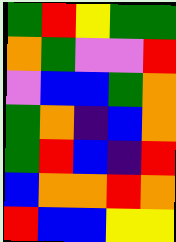[["green", "red", "yellow", "green", "green"], ["orange", "green", "violet", "violet", "red"], ["violet", "blue", "blue", "green", "orange"], ["green", "orange", "indigo", "blue", "orange"], ["green", "red", "blue", "indigo", "red"], ["blue", "orange", "orange", "red", "orange"], ["red", "blue", "blue", "yellow", "yellow"]]